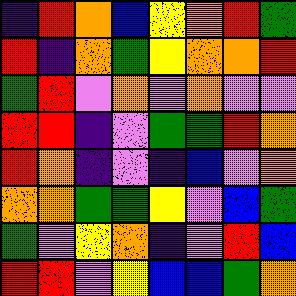[["indigo", "red", "orange", "blue", "yellow", "orange", "red", "green"], ["red", "indigo", "orange", "green", "yellow", "orange", "orange", "red"], ["green", "red", "violet", "orange", "violet", "orange", "violet", "violet"], ["red", "red", "indigo", "violet", "green", "green", "red", "orange"], ["red", "orange", "indigo", "violet", "indigo", "blue", "violet", "orange"], ["orange", "orange", "green", "green", "yellow", "violet", "blue", "green"], ["green", "violet", "yellow", "orange", "indigo", "violet", "red", "blue"], ["red", "red", "violet", "yellow", "blue", "blue", "green", "orange"]]